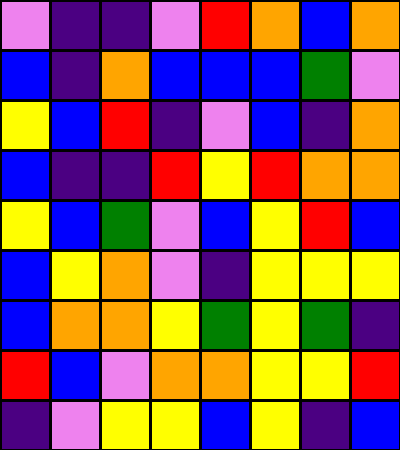[["violet", "indigo", "indigo", "violet", "red", "orange", "blue", "orange"], ["blue", "indigo", "orange", "blue", "blue", "blue", "green", "violet"], ["yellow", "blue", "red", "indigo", "violet", "blue", "indigo", "orange"], ["blue", "indigo", "indigo", "red", "yellow", "red", "orange", "orange"], ["yellow", "blue", "green", "violet", "blue", "yellow", "red", "blue"], ["blue", "yellow", "orange", "violet", "indigo", "yellow", "yellow", "yellow"], ["blue", "orange", "orange", "yellow", "green", "yellow", "green", "indigo"], ["red", "blue", "violet", "orange", "orange", "yellow", "yellow", "red"], ["indigo", "violet", "yellow", "yellow", "blue", "yellow", "indigo", "blue"]]